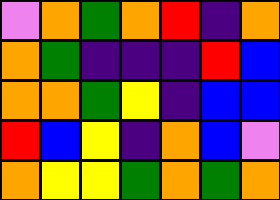[["violet", "orange", "green", "orange", "red", "indigo", "orange"], ["orange", "green", "indigo", "indigo", "indigo", "red", "blue"], ["orange", "orange", "green", "yellow", "indigo", "blue", "blue"], ["red", "blue", "yellow", "indigo", "orange", "blue", "violet"], ["orange", "yellow", "yellow", "green", "orange", "green", "orange"]]